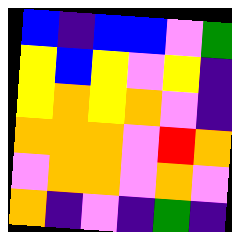[["blue", "indigo", "blue", "blue", "violet", "green"], ["yellow", "blue", "yellow", "violet", "yellow", "indigo"], ["yellow", "orange", "yellow", "orange", "violet", "indigo"], ["orange", "orange", "orange", "violet", "red", "orange"], ["violet", "orange", "orange", "violet", "orange", "violet"], ["orange", "indigo", "violet", "indigo", "green", "indigo"]]